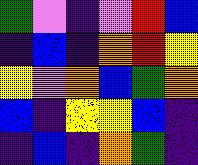[["green", "violet", "indigo", "violet", "red", "blue"], ["indigo", "blue", "indigo", "orange", "red", "yellow"], ["yellow", "violet", "orange", "blue", "green", "orange"], ["blue", "indigo", "yellow", "yellow", "blue", "indigo"], ["indigo", "blue", "indigo", "orange", "green", "indigo"]]